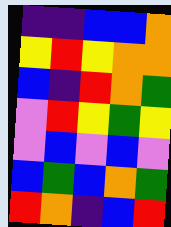[["indigo", "indigo", "blue", "blue", "orange"], ["yellow", "red", "yellow", "orange", "orange"], ["blue", "indigo", "red", "orange", "green"], ["violet", "red", "yellow", "green", "yellow"], ["violet", "blue", "violet", "blue", "violet"], ["blue", "green", "blue", "orange", "green"], ["red", "orange", "indigo", "blue", "red"]]